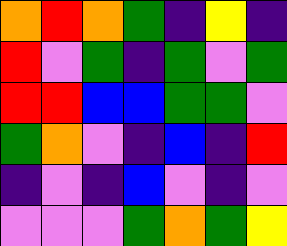[["orange", "red", "orange", "green", "indigo", "yellow", "indigo"], ["red", "violet", "green", "indigo", "green", "violet", "green"], ["red", "red", "blue", "blue", "green", "green", "violet"], ["green", "orange", "violet", "indigo", "blue", "indigo", "red"], ["indigo", "violet", "indigo", "blue", "violet", "indigo", "violet"], ["violet", "violet", "violet", "green", "orange", "green", "yellow"]]